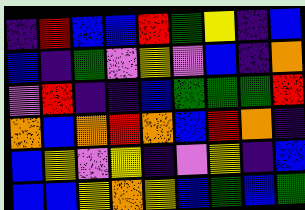[["indigo", "red", "blue", "blue", "red", "green", "yellow", "indigo", "blue"], ["blue", "indigo", "green", "violet", "yellow", "violet", "blue", "indigo", "orange"], ["violet", "red", "indigo", "indigo", "blue", "green", "green", "green", "red"], ["orange", "blue", "orange", "red", "orange", "blue", "red", "orange", "indigo"], ["blue", "yellow", "violet", "yellow", "indigo", "violet", "yellow", "indigo", "blue"], ["blue", "blue", "yellow", "orange", "yellow", "blue", "green", "blue", "green"]]